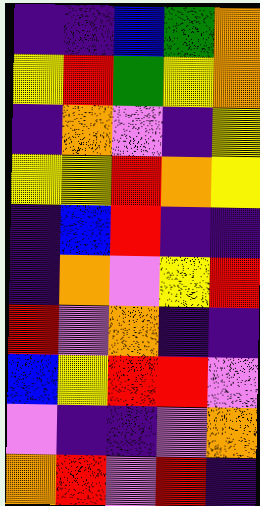[["indigo", "indigo", "blue", "green", "orange"], ["yellow", "red", "green", "yellow", "orange"], ["indigo", "orange", "violet", "indigo", "yellow"], ["yellow", "yellow", "red", "orange", "yellow"], ["indigo", "blue", "red", "indigo", "indigo"], ["indigo", "orange", "violet", "yellow", "red"], ["red", "violet", "orange", "indigo", "indigo"], ["blue", "yellow", "red", "red", "violet"], ["violet", "indigo", "indigo", "violet", "orange"], ["orange", "red", "violet", "red", "indigo"]]